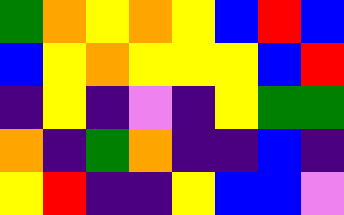[["green", "orange", "yellow", "orange", "yellow", "blue", "red", "blue"], ["blue", "yellow", "orange", "yellow", "yellow", "yellow", "blue", "red"], ["indigo", "yellow", "indigo", "violet", "indigo", "yellow", "green", "green"], ["orange", "indigo", "green", "orange", "indigo", "indigo", "blue", "indigo"], ["yellow", "red", "indigo", "indigo", "yellow", "blue", "blue", "violet"]]